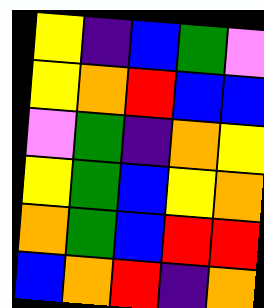[["yellow", "indigo", "blue", "green", "violet"], ["yellow", "orange", "red", "blue", "blue"], ["violet", "green", "indigo", "orange", "yellow"], ["yellow", "green", "blue", "yellow", "orange"], ["orange", "green", "blue", "red", "red"], ["blue", "orange", "red", "indigo", "orange"]]